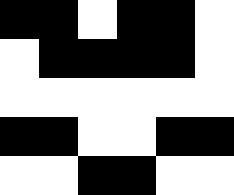[["black", "black", "white", "black", "black", "white"], ["white", "black", "black", "black", "black", "white"], ["white", "white", "white", "white", "white", "white"], ["black", "black", "white", "white", "black", "black"], ["white", "white", "black", "black", "white", "white"]]